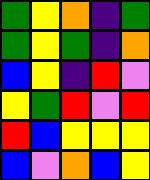[["green", "yellow", "orange", "indigo", "green"], ["green", "yellow", "green", "indigo", "orange"], ["blue", "yellow", "indigo", "red", "violet"], ["yellow", "green", "red", "violet", "red"], ["red", "blue", "yellow", "yellow", "yellow"], ["blue", "violet", "orange", "blue", "yellow"]]